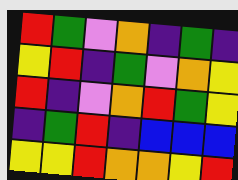[["red", "green", "violet", "orange", "indigo", "green", "indigo"], ["yellow", "red", "indigo", "green", "violet", "orange", "yellow"], ["red", "indigo", "violet", "orange", "red", "green", "yellow"], ["indigo", "green", "red", "indigo", "blue", "blue", "blue"], ["yellow", "yellow", "red", "orange", "orange", "yellow", "red"]]